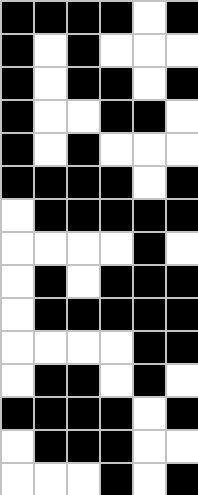[["black", "black", "black", "black", "white", "black"], ["black", "white", "black", "white", "white", "white"], ["black", "white", "black", "black", "white", "black"], ["black", "white", "white", "black", "black", "white"], ["black", "white", "black", "white", "white", "white"], ["black", "black", "black", "black", "white", "black"], ["white", "black", "black", "black", "black", "black"], ["white", "white", "white", "white", "black", "white"], ["white", "black", "white", "black", "black", "black"], ["white", "black", "black", "black", "black", "black"], ["white", "white", "white", "white", "black", "black"], ["white", "black", "black", "white", "black", "white"], ["black", "black", "black", "black", "white", "black"], ["white", "black", "black", "black", "white", "white"], ["white", "white", "white", "black", "white", "black"]]